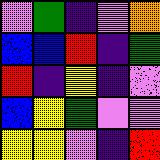[["violet", "green", "indigo", "violet", "orange"], ["blue", "blue", "red", "indigo", "green"], ["red", "indigo", "yellow", "indigo", "violet"], ["blue", "yellow", "green", "violet", "violet"], ["yellow", "yellow", "violet", "indigo", "red"]]